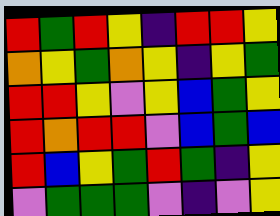[["red", "green", "red", "yellow", "indigo", "red", "red", "yellow"], ["orange", "yellow", "green", "orange", "yellow", "indigo", "yellow", "green"], ["red", "red", "yellow", "violet", "yellow", "blue", "green", "yellow"], ["red", "orange", "red", "red", "violet", "blue", "green", "blue"], ["red", "blue", "yellow", "green", "red", "green", "indigo", "yellow"], ["violet", "green", "green", "green", "violet", "indigo", "violet", "yellow"]]